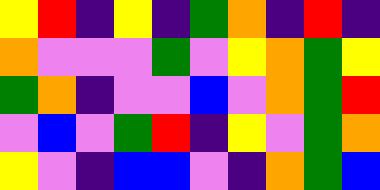[["yellow", "red", "indigo", "yellow", "indigo", "green", "orange", "indigo", "red", "indigo"], ["orange", "violet", "violet", "violet", "green", "violet", "yellow", "orange", "green", "yellow"], ["green", "orange", "indigo", "violet", "violet", "blue", "violet", "orange", "green", "red"], ["violet", "blue", "violet", "green", "red", "indigo", "yellow", "violet", "green", "orange"], ["yellow", "violet", "indigo", "blue", "blue", "violet", "indigo", "orange", "green", "blue"]]